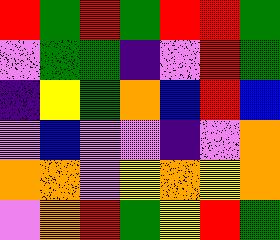[["red", "green", "red", "green", "red", "red", "green"], ["violet", "green", "green", "indigo", "violet", "red", "green"], ["indigo", "yellow", "green", "orange", "blue", "red", "blue"], ["violet", "blue", "violet", "violet", "indigo", "violet", "orange"], ["orange", "orange", "violet", "yellow", "orange", "yellow", "orange"], ["violet", "orange", "red", "green", "yellow", "red", "green"]]